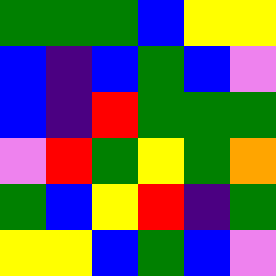[["green", "green", "green", "blue", "yellow", "yellow"], ["blue", "indigo", "blue", "green", "blue", "violet"], ["blue", "indigo", "red", "green", "green", "green"], ["violet", "red", "green", "yellow", "green", "orange"], ["green", "blue", "yellow", "red", "indigo", "green"], ["yellow", "yellow", "blue", "green", "blue", "violet"]]